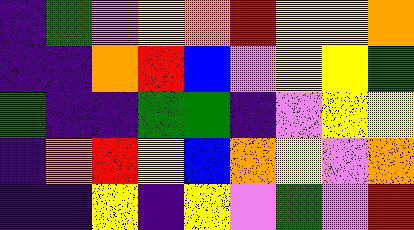[["indigo", "green", "violet", "yellow", "orange", "red", "yellow", "yellow", "orange"], ["indigo", "indigo", "orange", "red", "blue", "violet", "yellow", "yellow", "green"], ["green", "indigo", "indigo", "green", "green", "indigo", "violet", "yellow", "yellow"], ["indigo", "orange", "red", "yellow", "blue", "orange", "yellow", "violet", "orange"], ["indigo", "indigo", "yellow", "indigo", "yellow", "violet", "green", "violet", "red"]]